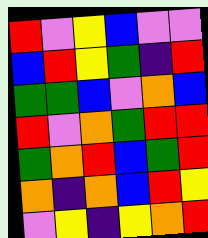[["red", "violet", "yellow", "blue", "violet", "violet"], ["blue", "red", "yellow", "green", "indigo", "red"], ["green", "green", "blue", "violet", "orange", "blue"], ["red", "violet", "orange", "green", "red", "red"], ["green", "orange", "red", "blue", "green", "red"], ["orange", "indigo", "orange", "blue", "red", "yellow"], ["violet", "yellow", "indigo", "yellow", "orange", "red"]]